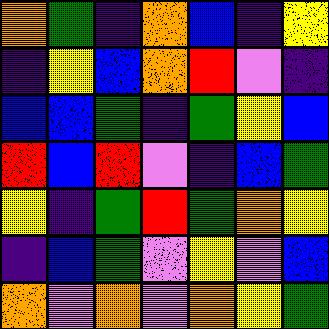[["orange", "green", "indigo", "orange", "blue", "indigo", "yellow"], ["indigo", "yellow", "blue", "orange", "red", "violet", "indigo"], ["blue", "blue", "green", "indigo", "green", "yellow", "blue"], ["red", "blue", "red", "violet", "indigo", "blue", "green"], ["yellow", "indigo", "green", "red", "green", "orange", "yellow"], ["indigo", "blue", "green", "violet", "yellow", "violet", "blue"], ["orange", "violet", "orange", "violet", "orange", "yellow", "green"]]